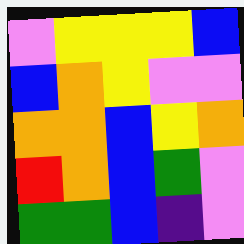[["violet", "yellow", "yellow", "yellow", "blue"], ["blue", "orange", "yellow", "violet", "violet"], ["orange", "orange", "blue", "yellow", "orange"], ["red", "orange", "blue", "green", "violet"], ["green", "green", "blue", "indigo", "violet"]]